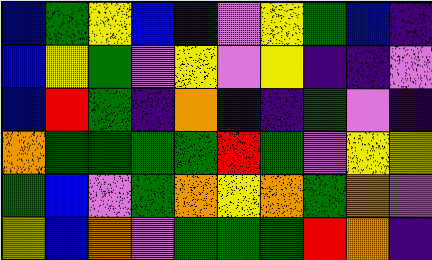[["blue", "green", "yellow", "blue", "blue", "violet", "yellow", "green", "blue", "indigo"], ["blue", "yellow", "green", "violet", "yellow", "violet", "yellow", "indigo", "indigo", "violet"], ["blue", "red", "green", "indigo", "orange", "blue", "indigo", "green", "violet", "indigo"], ["orange", "green", "green", "green", "green", "red", "green", "violet", "yellow", "yellow"], ["green", "blue", "violet", "green", "orange", "yellow", "orange", "green", "orange", "violet"], ["yellow", "blue", "orange", "violet", "green", "green", "green", "red", "orange", "indigo"]]